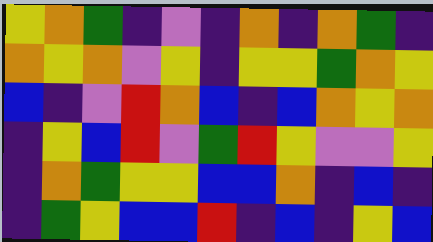[["yellow", "orange", "green", "indigo", "violet", "indigo", "orange", "indigo", "orange", "green", "indigo"], ["orange", "yellow", "orange", "violet", "yellow", "indigo", "yellow", "yellow", "green", "orange", "yellow"], ["blue", "indigo", "violet", "red", "orange", "blue", "indigo", "blue", "orange", "yellow", "orange"], ["indigo", "yellow", "blue", "red", "violet", "green", "red", "yellow", "violet", "violet", "yellow"], ["indigo", "orange", "green", "yellow", "yellow", "blue", "blue", "orange", "indigo", "blue", "indigo"], ["indigo", "green", "yellow", "blue", "blue", "red", "indigo", "blue", "indigo", "yellow", "blue"]]